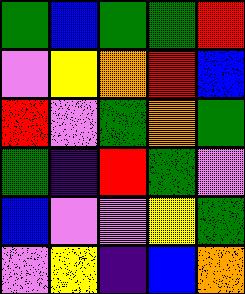[["green", "blue", "green", "green", "red"], ["violet", "yellow", "orange", "red", "blue"], ["red", "violet", "green", "orange", "green"], ["green", "indigo", "red", "green", "violet"], ["blue", "violet", "violet", "yellow", "green"], ["violet", "yellow", "indigo", "blue", "orange"]]